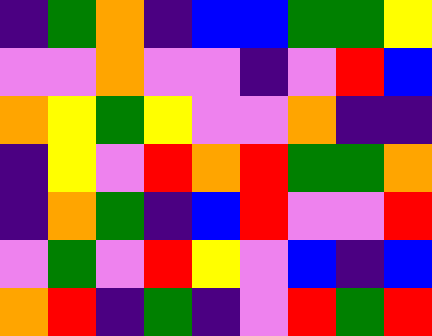[["indigo", "green", "orange", "indigo", "blue", "blue", "green", "green", "yellow"], ["violet", "violet", "orange", "violet", "violet", "indigo", "violet", "red", "blue"], ["orange", "yellow", "green", "yellow", "violet", "violet", "orange", "indigo", "indigo"], ["indigo", "yellow", "violet", "red", "orange", "red", "green", "green", "orange"], ["indigo", "orange", "green", "indigo", "blue", "red", "violet", "violet", "red"], ["violet", "green", "violet", "red", "yellow", "violet", "blue", "indigo", "blue"], ["orange", "red", "indigo", "green", "indigo", "violet", "red", "green", "red"]]